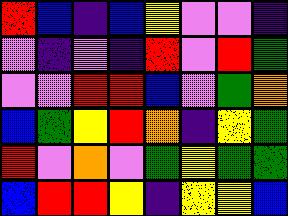[["red", "blue", "indigo", "blue", "yellow", "violet", "violet", "indigo"], ["violet", "indigo", "violet", "indigo", "red", "violet", "red", "green"], ["violet", "violet", "red", "red", "blue", "violet", "green", "orange"], ["blue", "green", "yellow", "red", "orange", "indigo", "yellow", "green"], ["red", "violet", "orange", "violet", "green", "yellow", "green", "green"], ["blue", "red", "red", "yellow", "indigo", "yellow", "yellow", "blue"]]